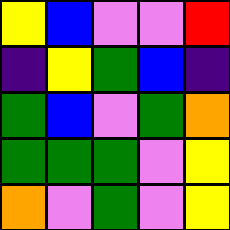[["yellow", "blue", "violet", "violet", "red"], ["indigo", "yellow", "green", "blue", "indigo"], ["green", "blue", "violet", "green", "orange"], ["green", "green", "green", "violet", "yellow"], ["orange", "violet", "green", "violet", "yellow"]]